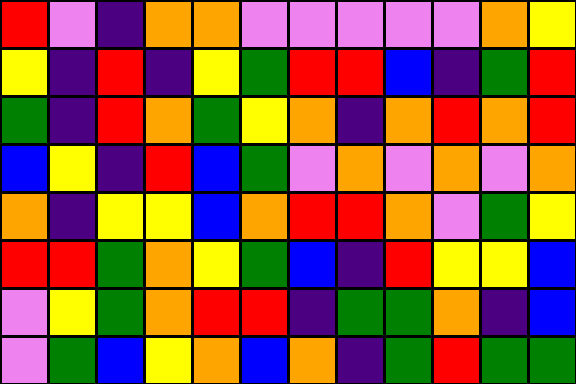[["red", "violet", "indigo", "orange", "orange", "violet", "violet", "violet", "violet", "violet", "orange", "yellow"], ["yellow", "indigo", "red", "indigo", "yellow", "green", "red", "red", "blue", "indigo", "green", "red"], ["green", "indigo", "red", "orange", "green", "yellow", "orange", "indigo", "orange", "red", "orange", "red"], ["blue", "yellow", "indigo", "red", "blue", "green", "violet", "orange", "violet", "orange", "violet", "orange"], ["orange", "indigo", "yellow", "yellow", "blue", "orange", "red", "red", "orange", "violet", "green", "yellow"], ["red", "red", "green", "orange", "yellow", "green", "blue", "indigo", "red", "yellow", "yellow", "blue"], ["violet", "yellow", "green", "orange", "red", "red", "indigo", "green", "green", "orange", "indigo", "blue"], ["violet", "green", "blue", "yellow", "orange", "blue", "orange", "indigo", "green", "red", "green", "green"]]